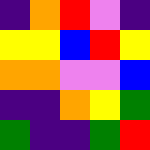[["indigo", "orange", "red", "violet", "indigo"], ["yellow", "yellow", "blue", "red", "yellow"], ["orange", "orange", "violet", "violet", "blue"], ["indigo", "indigo", "orange", "yellow", "green"], ["green", "indigo", "indigo", "green", "red"]]